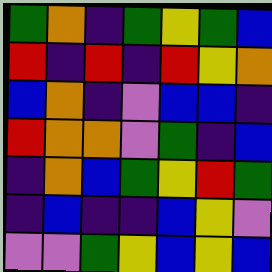[["green", "orange", "indigo", "green", "yellow", "green", "blue"], ["red", "indigo", "red", "indigo", "red", "yellow", "orange"], ["blue", "orange", "indigo", "violet", "blue", "blue", "indigo"], ["red", "orange", "orange", "violet", "green", "indigo", "blue"], ["indigo", "orange", "blue", "green", "yellow", "red", "green"], ["indigo", "blue", "indigo", "indigo", "blue", "yellow", "violet"], ["violet", "violet", "green", "yellow", "blue", "yellow", "blue"]]